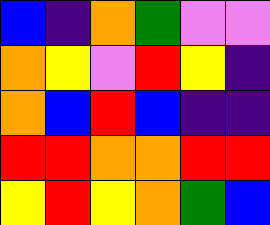[["blue", "indigo", "orange", "green", "violet", "violet"], ["orange", "yellow", "violet", "red", "yellow", "indigo"], ["orange", "blue", "red", "blue", "indigo", "indigo"], ["red", "red", "orange", "orange", "red", "red"], ["yellow", "red", "yellow", "orange", "green", "blue"]]